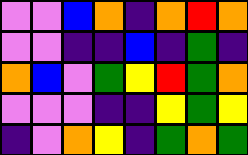[["violet", "violet", "blue", "orange", "indigo", "orange", "red", "orange"], ["violet", "violet", "indigo", "indigo", "blue", "indigo", "green", "indigo"], ["orange", "blue", "violet", "green", "yellow", "red", "green", "orange"], ["violet", "violet", "violet", "indigo", "indigo", "yellow", "green", "yellow"], ["indigo", "violet", "orange", "yellow", "indigo", "green", "orange", "green"]]